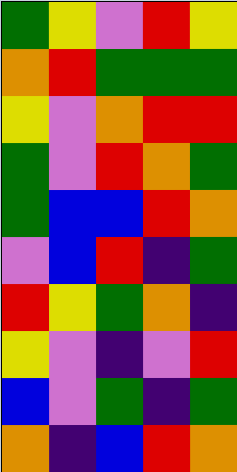[["green", "yellow", "violet", "red", "yellow"], ["orange", "red", "green", "green", "green"], ["yellow", "violet", "orange", "red", "red"], ["green", "violet", "red", "orange", "green"], ["green", "blue", "blue", "red", "orange"], ["violet", "blue", "red", "indigo", "green"], ["red", "yellow", "green", "orange", "indigo"], ["yellow", "violet", "indigo", "violet", "red"], ["blue", "violet", "green", "indigo", "green"], ["orange", "indigo", "blue", "red", "orange"]]